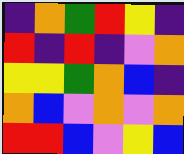[["indigo", "orange", "green", "red", "yellow", "indigo"], ["red", "indigo", "red", "indigo", "violet", "orange"], ["yellow", "yellow", "green", "orange", "blue", "indigo"], ["orange", "blue", "violet", "orange", "violet", "orange"], ["red", "red", "blue", "violet", "yellow", "blue"]]